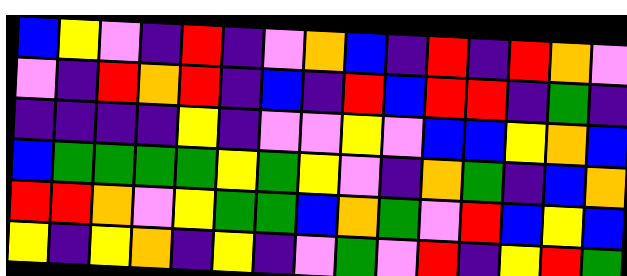[["blue", "yellow", "violet", "indigo", "red", "indigo", "violet", "orange", "blue", "indigo", "red", "indigo", "red", "orange", "violet"], ["violet", "indigo", "red", "orange", "red", "indigo", "blue", "indigo", "red", "blue", "red", "red", "indigo", "green", "indigo"], ["indigo", "indigo", "indigo", "indigo", "yellow", "indigo", "violet", "violet", "yellow", "violet", "blue", "blue", "yellow", "orange", "blue"], ["blue", "green", "green", "green", "green", "yellow", "green", "yellow", "violet", "indigo", "orange", "green", "indigo", "blue", "orange"], ["red", "red", "orange", "violet", "yellow", "green", "green", "blue", "orange", "green", "violet", "red", "blue", "yellow", "blue"], ["yellow", "indigo", "yellow", "orange", "indigo", "yellow", "indigo", "violet", "green", "violet", "red", "indigo", "yellow", "red", "green"]]